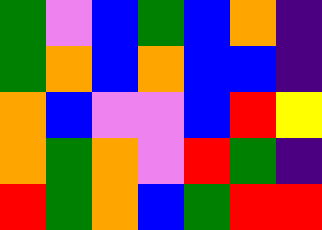[["green", "violet", "blue", "green", "blue", "orange", "indigo"], ["green", "orange", "blue", "orange", "blue", "blue", "indigo"], ["orange", "blue", "violet", "violet", "blue", "red", "yellow"], ["orange", "green", "orange", "violet", "red", "green", "indigo"], ["red", "green", "orange", "blue", "green", "red", "red"]]